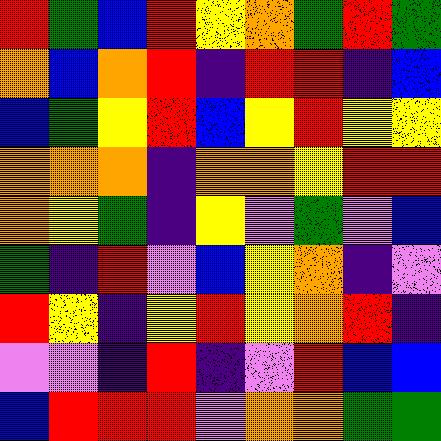[["red", "green", "blue", "red", "yellow", "orange", "green", "red", "green"], ["orange", "blue", "orange", "red", "indigo", "red", "red", "indigo", "blue"], ["blue", "green", "yellow", "red", "blue", "yellow", "red", "yellow", "yellow"], ["orange", "orange", "orange", "indigo", "orange", "orange", "yellow", "red", "red"], ["orange", "yellow", "green", "indigo", "yellow", "violet", "green", "violet", "blue"], ["green", "indigo", "red", "violet", "blue", "yellow", "orange", "indigo", "violet"], ["red", "yellow", "indigo", "yellow", "red", "yellow", "orange", "red", "indigo"], ["violet", "violet", "indigo", "red", "indigo", "violet", "red", "blue", "blue"], ["blue", "red", "red", "red", "violet", "orange", "orange", "green", "green"]]